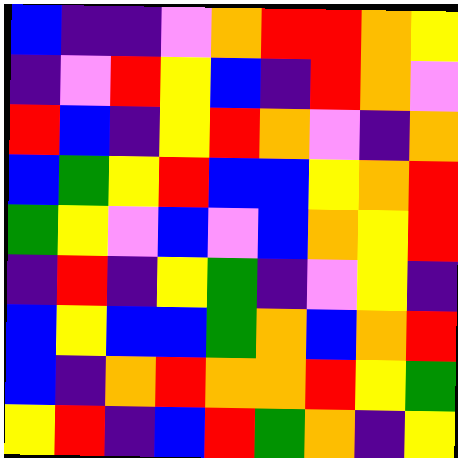[["blue", "indigo", "indigo", "violet", "orange", "red", "red", "orange", "yellow"], ["indigo", "violet", "red", "yellow", "blue", "indigo", "red", "orange", "violet"], ["red", "blue", "indigo", "yellow", "red", "orange", "violet", "indigo", "orange"], ["blue", "green", "yellow", "red", "blue", "blue", "yellow", "orange", "red"], ["green", "yellow", "violet", "blue", "violet", "blue", "orange", "yellow", "red"], ["indigo", "red", "indigo", "yellow", "green", "indigo", "violet", "yellow", "indigo"], ["blue", "yellow", "blue", "blue", "green", "orange", "blue", "orange", "red"], ["blue", "indigo", "orange", "red", "orange", "orange", "red", "yellow", "green"], ["yellow", "red", "indigo", "blue", "red", "green", "orange", "indigo", "yellow"]]